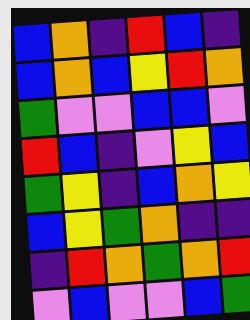[["blue", "orange", "indigo", "red", "blue", "indigo"], ["blue", "orange", "blue", "yellow", "red", "orange"], ["green", "violet", "violet", "blue", "blue", "violet"], ["red", "blue", "indigo", "violet", "yellow", "blue"], ["green", "yellow", "indigo", "blue", "orange", "yellow"], ["blue", "yellow", "green", "orange", "indigo", "indigo"], ["indigo", "red", "orange", "green", "orange", "red"], ["violet", "blue", "violet", "violet", "blue", "green"]]